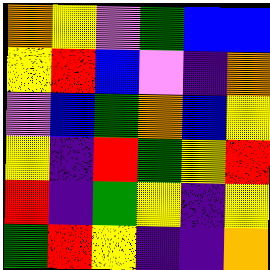[["orange", "yellow", "violet", "green", "blue", "blue"], ["yellow", "red", "blue", "violet", "indigo", "orange"], ["violet", "blue", "green", "orange", "blue", "yellow"], ["yellow", "indigo", "red", "green", "yellow", "red"], ["red", "indigo", "green", "yellow", "indigo", "yellow"], ["green", "red", "yellow", "indigo", "indigo", "orange"]]